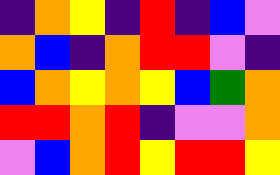[["indigo", "orange", "yellow", "indigo", "red", "indigo", "blue", "violet"], ["orange", "blue", "indigo", "orange", "red", "red", "violet", "indigo"], ["blue", "orange", "yellow", "orange", "yellow", "blue", "green", "orange"], ["red", "red", "orange", "red", "indigo", "violet", "violet", "orange"], ["violet", "blue", "orange", "red", "yellow", "red", "red", "yellow"]]